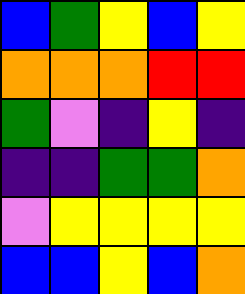[["blue", "green", "yellow", "blue", "yellow"], ["orange", "orange", "orange", "red", "red"], ["green", "violet", "indigo", "yellow", "indigo"], ["indigo", "indigo", "green", "green", "orange"], ["violet", "yellow", "yellow", "yellow", "yellow"], ["blue", "blue", "yellow", "blue", "orange"]]